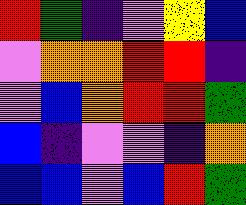[["red", "green", "indigo", "violet", "yellow", "blue"], ["violet", "orange", "orange", "red", "red", "indigo"], ["violet", "blue", "orange", "red", "red", "green"], ["blue", "indigo", "violet", "violet", "indigo", "orange"], ["blue", "blue", "violet", "blue", "red", "green"]]